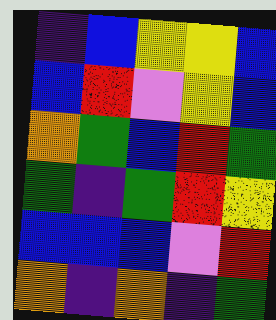[["indigo", "blue", "yellow", "yellow", "blue"], ["blue", "red", "violet", "yellow", "blue"], ["orange", "green", "blue", "red", "green"], ["green", "indigo", "green", "red", "yellow"], ["blue", "blue", "blue", "violet", "red"], ["orange", "indigo", "orange", "indigo", "green"]]